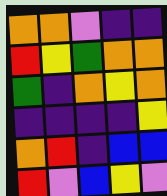[["orange", "orange", "violet", "indigo", "indigo"], ["red", "yellow", "green", "orange", "orange"], ["green", "indigo", "orange", "yellow", "orange"], ["indigo", "indigo", "indigo", "indigo", "yellow"], ["orange", "red", "indigo", "blue", "blue"], ["red", "violet", "blue", "yellow", "violet"]]